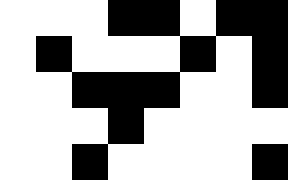[["white", "white", "white", "black", "black", "white", "black", "black"], ["white", "black", "white", "white", "white", "black", "white", "black"], ["white", "white", "black", "black", "black", "white", "white", "black"], ["white", "white", "white", "black", "white", "white", "white", "white"], ["white", "white", "black", "white", "white", "white", "white", "black"]]